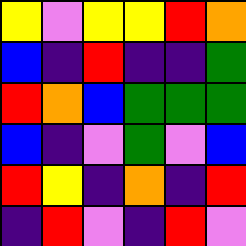[["yellow", "violet", "yellow", "yellow", "red", "orange"], ["blue", "indigo", "red", "indigo", "indigo", "green"], ["red", "orange", "blue", "green", "green", "green"], ["blue", "indigo", "violet", "green", "violet", "blue"], ["red", "yellow", "indigo", "orange", "indigo", "red"], ["indigo", "red", "violet", "indigo", "red", "violet"]]